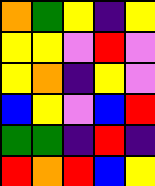[["orange", "green", "yellow", "indigo", "yellow"], ["yellow", "yellow", "violet", "red", "violet"], ["yellow", "orange", "indigo", "yellow", "violet"], ["blue", "yellow", "violet", "blue", "red"], ["green", "green", "indigo", "red", "indigo"], ["red", "orange", "red", "blue", "yellow"]]